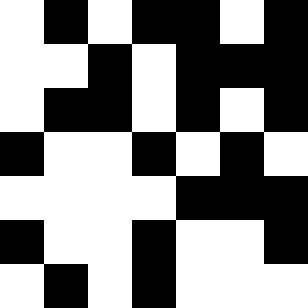[["white", "black", "white", "black", "black", "white", "black"], ["white", "white", "black", "white", "black", "black", "black"], ["white", "black", "black", "white", "black", "white", "black"], ["black", "white", "white", "black", "white", "black", "white"], ["white", "white", "white", "white", "black", "black", "black"], ["black", "white", "white", "black", "white", "white", "black"], ["white", "black", "white", "black", "white", "white", "white"]]